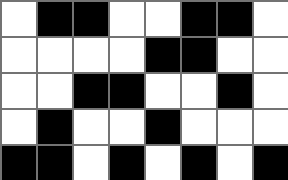[["white", "black", "black", "white", "white", "black", "black", "white"], ["white", "white", "white", "white", "black", "black", "white", "white"], ["white", "white", "black", "black", "white", "white", "black", "white"], ["white", "black", "white", "white", "black", "white", "white", "white"], ["black", "black", "white", "black", "white", "black", "white", "black"]]